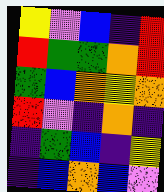[["yellow", "violet", "blue", "indigo", "red"], ["red", "green", "green", "orange", "red"], ["green", "blue", "orange", "yellow", "orange"], ["red", "violet", "indigo", "orange", "indigo"], ["indigo", "green", "blue", "indigo", "yellow"], ["indigo", "blue", "orange", "blue", "violet"]]